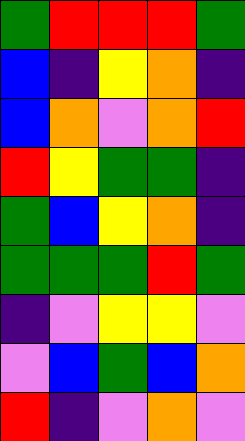[["green", "red", "red", "red", "green"], ["blue", "indigo", "yellow", "orange", "indigo"], ["blue", "orange", "violet", "orange", "red"], ["red", "yellow", "green", "green", "indigo"], ["green", "blue", "yellow", "orange", "indigo"], ["green", "green", "green", "red", "green"], ["indigo", "violet", "yellow", "yellow", "violet"], ["violet", "blue", "green", "blue", "orange"], ["red", "indigo", "violet", "orange", "violet"]]